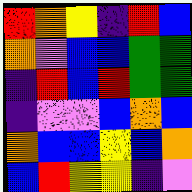[["red", "orange", "yellow", "indigo", "red", "blue"], ["orange", "violet", "blue", "blue", "green", "green"], ["indigo", "red", "blue", "red", "green", "green"], ["indigo", "violet", "violet", "blue", "orange", "blue"], ["orange", "blue", "blue", "yellow", "blue", "orange"], ["blue", "red", "yellow", "yellow", "indigo", "violet"]]